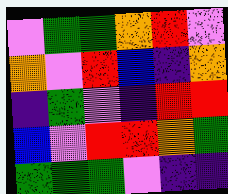[["violet", "green", "green", "orange", "red", "violet"], ["orange", "violet", "red", "blue", "indigo", "orange"], ["indigo", "green", "violet", "indigo", "red", "red"], ["blue", "violet", "red", "red", "orange", "green"], ["green", "green", "green", "violet", "indigo", "indigo"]]